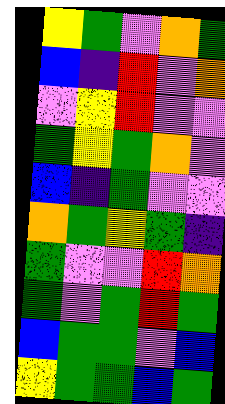[["yellow", "green", "violet", "orange", "green"], ["blue", "indigo", "red", "violet", "orange"], ["violet", "yellow", "red", "violet", "violet"], ["green", "yellow", "green", "orange", "violet"], ["blue", "indigo", "green", "violet", "violet"], ["orange", "green", "yellow", "green", "indigo"], ["green", "violet", "violet", "red", "orange"], ["green", "violet", "green", "red", "green"], ["blue", "green", "green", "violet", "blue"], ["yellow", "green", "green", "blue", "green"]]